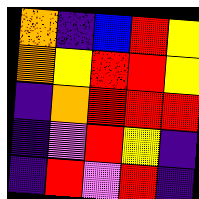[["orange", "indigo", "blue", "red", "yellow"], ["orange", "yellow", "red", "red", "yellow"], ["indigo", "orange", "red", "red", "red"], ["indigo", "violet", "red", "yellow", "indigo"], ["indigo", "red", "violet", "red", "indigo"]]